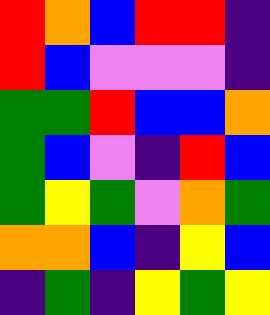[["red", "orange", "blue", "red", "red", "indigo"], ["red", "blue", "violet", "violet", "violet", "indigo"], ["green", "green", "red", "blue", "blue", "orange"], ["green", "blue", "violet", "indigo", "red", "blue"], ["green", "yellow", "green", "violet", "orange", "green"], ["orange", "orange", "blue", "indigo", "yellow", "blue"], ["indigo", "green", "indigo", "yellow", "green", "yellow"]]